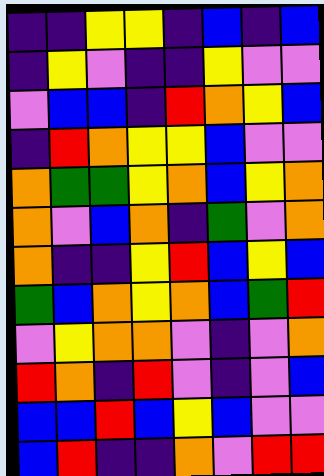[["indigo", "indigo", "yellow", "yellow", "indigo", "blue", "indigo", "blue"], ["indigo", "yellow", "violet", "indigo", "indigo", "yellow", "violet", "violet"], ["violet", "blue", "blue", "indigo", "red", "orange", "yellow", "blue"], ["indigo", "red", "orange", "yellow", "yellow", "blue", "violet", "violet"], ["orange", "green", "green", "yellow", "orange", "blue", "yellow", "orange"], ["orange", "violet", "blue", "orange", "indigo", "green", "violet", "orange"], ["orange", "indigo", "indigo", "yellow", "red", "blue", "yellow", "blue"], ["green", "blue", "orange", "yellow", "orange", "blue", "green", "red"], ["violet", "yellow", "orange", "orange", "violet", "indigo", "violet", "orange"], ["red", "orange", "indigo", "red", "violet", "indigo", "violet", "blue"], ["blue", "blue", "red", "blue", "yellow", "blue", "violet", "violet"], ["blue", "red", "indigo", "indigo", "orange", "violet", "red", "red"]]